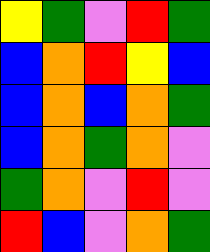[["yellow", "green", "violet", "red", "green"], ["blue", "orange", "red", "yellow", "blue"], ["blue", "orange", "blue", "orange", "green"], ["blue", "orange", "green", "orange", "violet"], ["green", "orange", "violet", "red", "violet"], ["red", "blue", "violet", "orange", "green"]]